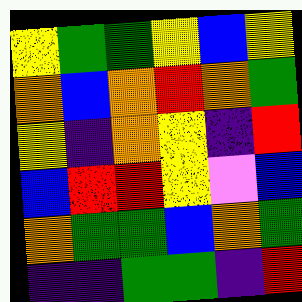[["yellow", "green", "green", "yellow", "blue", "yellow"], ["orange", "blue", "orange", "red", "orange", "green"], ["yellow", "indigo", "orange", "yellow", "indigo", "red"], ["blue", "red", "red", "yellow", "violet", "blue"], ["orange", "green", "green", "blue", "orange", "green"], ["indigo", "indigo", "green", "green", "indigo", "red"]]